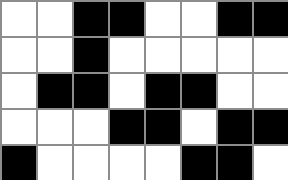[["white", "white", "black", "black", "white", "white", "black", "black"], ["white", "white", "black", "white", "white", "white", "white", "white"], ["white", "black", "black", "white", "black", "black", "white", "white"], ["white", "white", "white", "black", "black", "white", "black", "black"], ["black", "white", "white", "white", "white", "black", "black", "white"]]